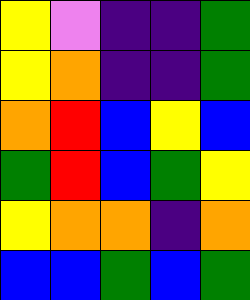[["yellow", "violet", "indigo", "indigo", "green"], ["yellow", "orange", "indigo", "indigo", "green"], ["orange", "red", "blue", "yellow", "blue"], ["green", "red", "blue", "green", "yellow"], ["yellow", "orange", "orange", "indigo", "orange"], ["blue", "blue", "green", "blue", "green"]]